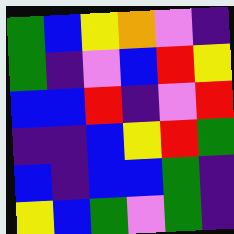[["green", "blue", "yellow", "orange", "violet", "indigo"], ["green", "indigo", "violet", "blue", "red", "yellow"], ["blue", "blue", "red", "indigo", "violet", "red"], ["indigo", "indigo", "blue", "yellow", "red", "green"], ["blue", "indigo", "blue", "blue", "green", "indigo"], ["yellow", "blue", "green", "violet", "green", "indigo"]]